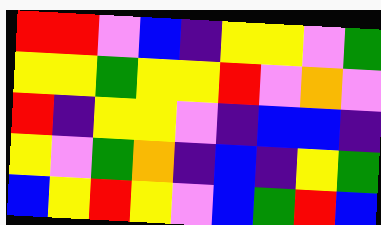[["red", "red", "violet", "blue", "indigo", "yellow", "yellow", "violet", "green"], ["yellow", "yellow", "green", "yellow", "yellow", "red", "violet", "orange", "violet"], ["red", "indigo", "yellow", "yellow", "violet", "indigo", "blue", "blue", "indigo"], ["yellow", "violet", "green", "orange", "indigo", "blue", "indigo", "yellow", "green"], ["blue", "yellow", "red", "yellow", "violet", "blue", "green", "red", "blue"]]